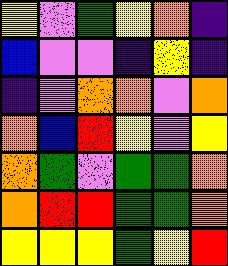[["yellow", "violet", "green", "yellow", "orange", "indigo"], ["blue", "violet", "violet", "indigo", "yellow", "indigo"], ["indigo", "violet", "orange", "orange", "violet", "orange"], ["orange", "blue", "red", "yellow", "violet", "yellow"], ["orange", "green", "violet", "green", "green", "orange"], ["orange", "red", "red", "green", "green", "orange"], ["yellow", "yellow", "yellow", "green", "yellow", "red"]]